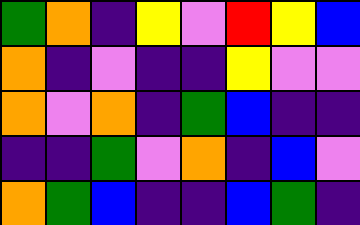[["green", "orange", "indigo", "yellow", "violet", "red", "yellow", "blue"], ["orange", "indigo", "violet", "indigo", "indigo", "yellow", "violet", "violet"], ["orange", "violet", "orange", "indigo", "green", "blue", "indigo", "indigo"], ["indigo", "indigo", "green", "violet", "orange", "indigo", "blue", "violet"], ["orange", "green", "blue", "indigo", "indigo", "blue", "green", "indigo"]]